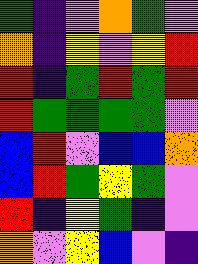[["green", "indigo", "violet", "orange", "green", "violet"], ["orange", "indigo", "yellow", "violet", "yellow", "red"], ["red", "indigo", "green", "red", "green", "red"], ["red", "green", "green", "green", "green", "violet"], ["blue", "red", "violet", "blue", "blue", "orange"], ["blue", "red", "green", "yellow", "green", "violet"], ["red", "indigo", "yellow", "green", "indigo", "violet"], ["orange", "violet", "yellow", "blue", "violet", "indigo"]]